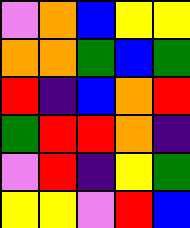[["violet", "orange", "blue", "yellow", "yellow"], ["orange", "orange", "green", "blue", "green"], ["red", "indigo", "blue", "orange", "red"], ["green", "red", "red", "orange", "indigo"], ["violet", "red", "indigo", "yellow", "green"], ["yellow", "yellow", "violet", "red", "blue"]]